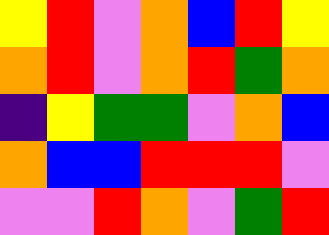[["yellow", "red", "violet", "orange", "blue", "red", "yellow"], ["orange", "red", "violet", "orange", "red", "green", "orange"], ["indigo", "yellow", "green", "green", "violet", "orange", "blue"], ["orange", "blue", "blue", "red", "red", "red", "violet"], ["violet", "violet", "red", "orange", "violet", "green", "red"]]